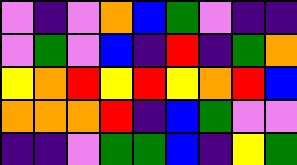[["violet", "indigo", "violet", "orange", "blue", "green", "violet", "indigo", "indigo"], ["violet", "green", "violet", "blue", "indigo", "red", "indigo", "green", "orange"], ["yellow", "orange", "red", "yellow", "red", "yellow", "orange", "red", "blue"], ["orange", "orange", "orange", "red", "indigo", "blue", "green", "violet", "violet"], ["indigo", "indigo", "violet", "green", "green", "blue", "indigo", "yellow", "green"]]